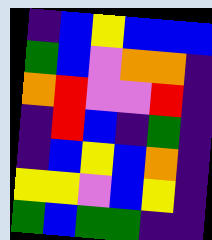[["indigo", "blue", "yellow", "blue", "blue", "blue"], ["green", "blue", "violet", "orange", "orange", "indigo"], ["orange", "red", "violet", "violet", "red", "indigo"], ["indigo", "red", "blue", "indigo", "green", "indigo"], ["indigo", "blue", "yellow", "blue", "orange", "indigo"], ["yellow", "yellow", "violet", "blue", "yellow", "indigo"], ["green", "blue", "green", "green", "indigo", "indigo"]]